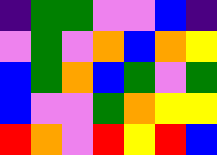[["indigo", "green", "green", "violet", "violet", "blue", "indigo"], ["violet", "green", "violet", "orange", "blue", "orange", "yellow"], ["blue", "green", "orange", "blue", "green", "violet", "green"], ["blue", "violet", "violet", "green", "orange", "yellow", "yellow"], ["red", "orange", "violet", "red", "yellow", "red", "blue"]]